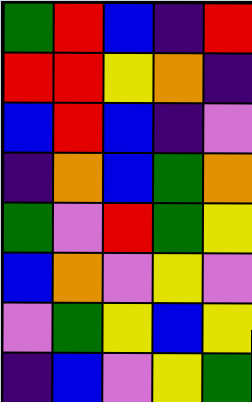[["green", "red", "blue", "indigo", "red"], ["red", "red", "yellow", "orange", "indigo"], ["blue", "red", "blue", "indigo", "violet"], ["indigo", "orange", "blue", "green", "orange"], ["green", "violet", "red", "green", "yellow"], ["blue", "orange", "violet", "yellow", "violet"], ["violet", "green", "yellow", "blue", "yellow"], ["indigo", "blue", "violet", "yellow", "green"]]